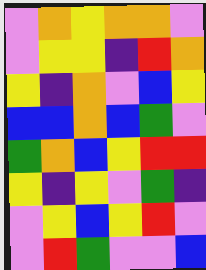[["violet", "orange", "yellow", "orange", "orange", "violet"], ["violet", "yellow", "yellow", "indigo", "red", "orange"], ["yellow", "indigo", "orange", "violet", "blue", "yellow"], ["blue", "blue", "orange", "blue", "green", "violet"], ["green", "orange", "blue", "yellow", "red", "red"], ["yellow", "indigo", "yellow", "violet", "green", "indigo"], ["violet", "yellow", "blue", "yellow", "red", "violet"], ["violet", "red", "green", "violet", "violet", "blue"]]